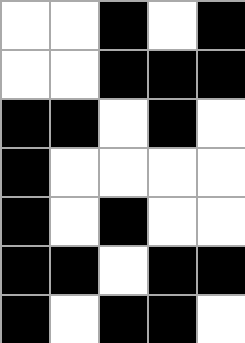[["white", "white", "black", "white", "black"], ["white", "white", "black", "black", "black"], ["black", "black", "white", "black", "white"], ["black", "white", "white", "white", "white"], ["black", "white", "black", "white", "white"], ["black", "black", "white", "black", "black"], ["black", "white", "black", "black", "white"]]